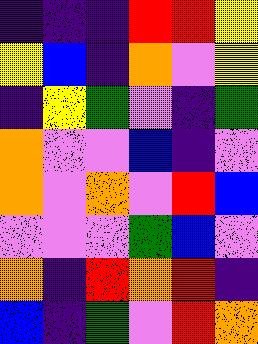[["indigo", "indigo", "indigo", "red", "red", "yellow"], ["yellow", "blue", "indigo", "orange", "violet", "yellow"], ["indigo", "yellow", "green", "violet", "indigo", "green"], ["orange", "violet", "violet", "blue", "indigo", "violet"], ["orange", "violet", "orange", "violet", "red", "blue"], ["violet", "violet", "violet", "green", "blue", "violet"], ["orange", "indigo", "red", "orange", "red", "indigo"], ["blue", "indigo", "green", "violet", "red", "orange"]]